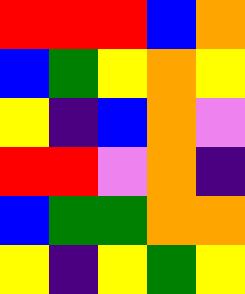[["red", "red", "red", "blue", "orange"], ["blue", "green", "yellow", "orange", "yellow"], ["yellow", "indigo", "blue", "orange", "violet"], ["red", "red", "violet", "orange", "indigo"], ["blue", "green", "green", "orange", "orange"], ["yellow", "indigo", "yellow", "green", "yellow"]]